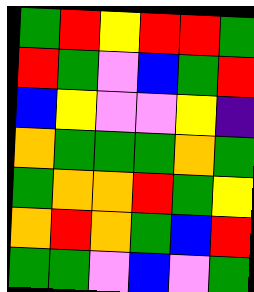[["green", "red", "yellow", "red", "red", "green"], ["red", "green", "violet", "blue", "green", "red"], ["blue", "yellow", "violet", "violet", "yellow", "indigo"], ["orange", "green", "green", "green", "orange", "green"], ["green", "orange", "orange", "red", "green", "yellow"], ["orange", "red", "orange", "green", "blue", "red"], ["green", "green", "violet", "blue", "violet", "green"]]